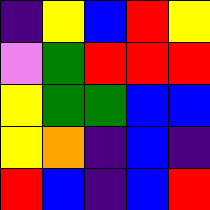[["indigo", "yellow", "blue", "red", "yellow"], ["violet", "green", "red", "red", "red"], ["yellow", "green", "green", "blue", "blue"], ["yellow", "orange", "indigo", "blue", "indigo"], ["red", "blue", "indigo", "blue", "red"]]